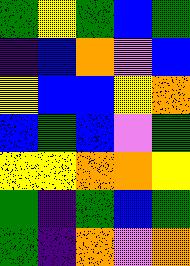[["green", "yellow", "green", "blue", "green"], ["indigo", "blue", "orange", "violet", "blue"], ["yellow", "blue", "blue", "yellow", "orange"], ["blue", "green", "blue", "violet", "green"], ["yellow", "yellow", "orange", "orange", "yellow"], ["green", "indigo", "green", "blue", "green"], ["green", "indigo", "orange", "violet", "orange"]]